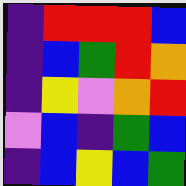[["indigo", "red", "red", "red", "blue"], ["indigo", "blue", "green", "red", "orange"], ["indigo", "yellow", "violet", "orange", "red"], ["violet", "blue", "indigo", "green", "blue"], ["indigo", "blue", "yellow", "blue", "green"]]